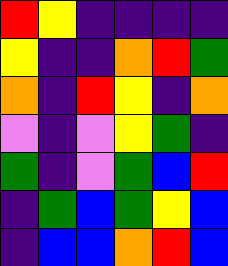[["red", "yellow", "indigo", "indigo", "indigo", "indigo"], ["yellow", "indigo", "indigo", "orange", "red", "green"], ["orange", "indigo", "red", "yellow", "indigo", "orange"], ["violet", "indigo", "violet", "yellow", "green", "indigo"], ["green", "indigo", "violet", "green", "blue", "red"], ["indigo", "green", "blue", "green", "yellow", "blue"], ["indigo", "blue", "blue", "orange", "red", "blue"]]